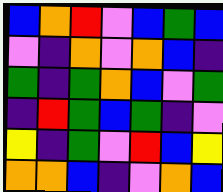[["blue", "orange", "red", "violet", "blue", "green", "blue"], ["violet", "indigo", "orange", "violet", "orange", "blue", "indigo"], ["green", "indigo", "green", "orange", "blue", "violet", "green"], ["indigo", "red", "green", "blue", "green", "indigo", "violet"], ["yellow", "indigo", "green", "violet", "red", "blue", "yellow"], ["orange", "orange", "blue", "indigo", "violet", "orange", "blue"]]